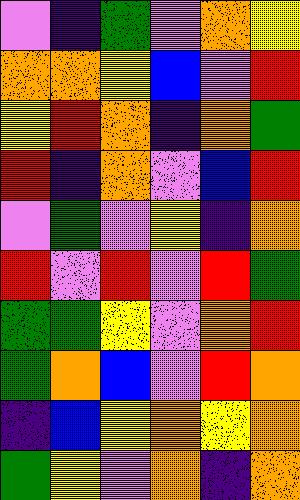[["violet", "indigo", "green", "violet", "orange", "yellow"], ["orange", "orange", "yellow", "blue", "violet", "red"], ["yellow", "red", "orange", "indigo", "orange", "green"], ["red", "indigo", "orange", "violet", "blue", "red"], ["violet", "green", "violet", "yellow", "indigo", "orange"], ["red", "violet", "red", "violet", "red", "green"], ["green", "green", "yellow", "violet", "orange", "red"], ["green", "orange", "blue", "violet", "red", "orange"], ["indigo", "blue", "yellow", "orange", "yellow", "orange"], ["green", "yellow", "violet", "orange", "indigo", "orange"]]